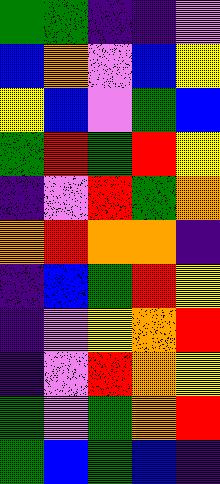[["green", "green", "indigo", "indigo", "violet"], ["blue", "orange", "violet", "blue", "yellow"], ["yellow", "blue", "violet", "green", "blue"], ["green", "red", "green", "red", "yellow"], ["indigo", "violet", "red", "green", "orange"], ["orange", "red", "orange", "orange", "indigo"], ["indigo", "blue", "green", "red", "yellow"], ["indigo", "violet", "yellow", "orange", "red"], ["indigo", "violet", "red", "orange", "yellow"], ["green", "violet", "green", "orange", "red"], ["green", "blue", "green", "blue", "indigo"]]